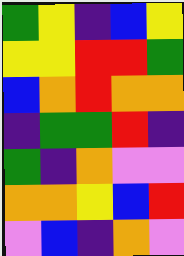[["green", "yellow", "indigo", "blue", "yellow"], ["yellow", "yellow", "red", "red", "green"], ["blue", "orange", "red", "orange", "orange"], ["indigo", "green", "green", "red", "indigo"], ["green", "indigo", "orange", "violet", "violet"], ["orange", "orange", "yellow", "blue", "red"], ["violet", "blue", "indigo", "orange", "violet"]]